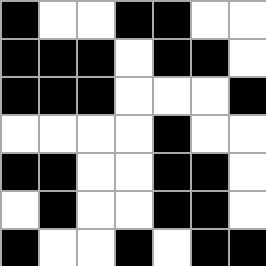[["black", "white", "white", "black", "black", "white", "white"], ["black", "black", "black", "white", "black", "black", "white"], ["black", "black", "black", "white", "white", "white", "black"], ["white", "white", "white", "white", "black", "white", "white"], ["black", "black", "white", "white", "black", "black", "white"], ["white", "black", "white", "white", "black", "black", "white"], ["black", "white", "white", "black", "white", "black", "black"]]